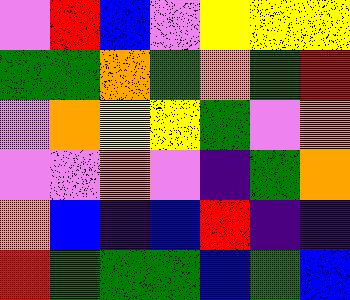[["violet", "red", "blue", "violet", "yellow", "yellow", "yellow"], ["green", "green", "orange", "green", "orange", "green", "red"], ["violet", "orange", "yellow", "yellow", "green", "violet", "orange"], ["violet", "violet", "orange", "violet", "indigo", "green", "orange"], ["orange", "blue", "indigo", "blue", "red", "indigo", "indigo"], ["red", "green", "green", "green", "blue", "green", "blue"]]